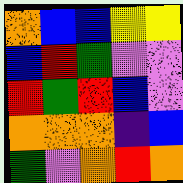[["orange", "blue", "blue", "yellow", "yellow"], ["blue", "red", "green", "violet", "violet"], ["red", "green", "red", "blue", "violet"], ["orange", "orange", "orange", "indigo", "blue"], ["green", "violet", "orange", "red", "orange"]]